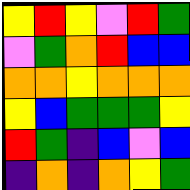[["yellow", "red", "yellow", "violet", "red", "green"], ["violet", "green", "orange", "red", "blue", "blue"], ["orange", "orange", "yellow", "orange", "orange", "orange"], ["yellow", "blue", "green", "green", "green", "yellow"], ["red", "green", "indigo", "blue", "violet", "blue"], ["indigo", "orange", "indigo", "orange", "yellow", "green"]]